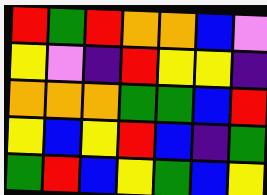[["red", "green", "red", "orange", "orange", "blue", "violet"], ["yellow", "violet", "indigo", "red", "yellow", "yellow", "indigo"], ["orange", "orange", "orange", "green", "green", "blue", "red"], ["yellow", "blue", "yellow", "red", "blue", "indigo", "green"], ["green", "red", "blue", "yellow", "green", "blue", "yellow"]]